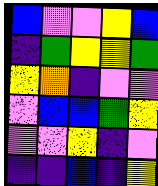[["blue", "violet", "violet", "yellow", "blue"], ["indigo", "green", "yellow", "yellow", "green"], ["yellow", "orange", "indigo", "violet", "violet"], ["violet", "blue", "blue", "green", "yellow"], ["violet", "violet", "yellow", "indigo", "violet"], ["indigo", "indigo", "blue", "indigo", "yellow"]]